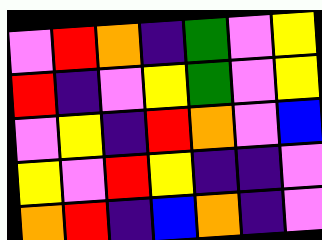[["violet", "red", "orange", "indigo", "green", "violet", "yellow"], ["red", "indigo", "violet", "yellow", "green", "violet", "yellow"], ["violet", "yellow", "indigo", "red", "orange", "violet", "blue"], ["yellow", "violet", "red", "yellow", "indigo", "indigo", "violet"], ["orange", "red", "indigo", "blue", "orange", "indigo", "violet"]]